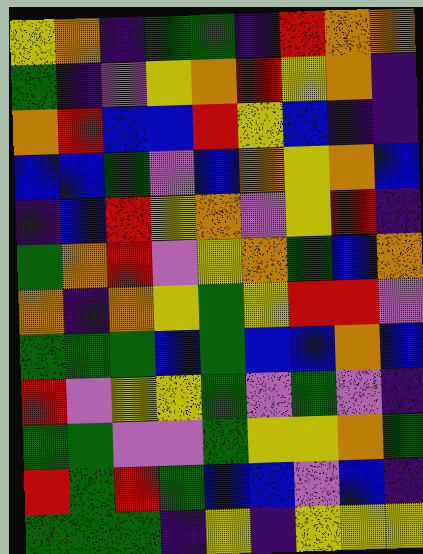[["yellow", "orange", "indigo", "green", "green", "indigo", "red", "orange", "orange"], ["green", "indigo", "violet", "yellow", "orange", "red", "yellow", "orange", "indigo"], ["orange", "red", "blue", "blue", "red", "yellow", "blue", "indigo", "indigo"], ["blue", "blue", "green", "violet", "blue", "orange", "yellow", "orange", "blue"], ["indigo", "blue", "red", "yellow", "orange", "violet", "yellow", "red", "indigo"], ["green", "orange", "red", "violet", "yellow", "orange", "green", "blue", "orange"], ["orange", "indigo", "orange", "yellow", "green", "yellow", "red", "red", "violet"], ["green", "green", "green", "blue", "green", "blue", "blue", "orange", "blue"], ["red", "violet", "yellow", "yellow", "green", "violet", "green", "violet", "indigo"], ["green", "green", "violet", "violet", "green", "yellow", "yellow", "orange", "green"], ["red", "green", "red", "green", "blue", "blue", "violet", "blue", "indigo"], ["green", "green", "green", "indigo", "yellow", "indigo", "yellow", "yellow", "yellow"]]